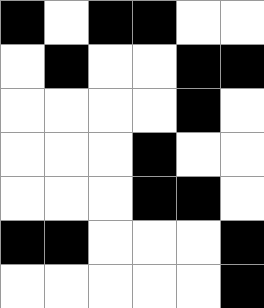[["black", "white", "black", "black", "white", "white"], ["white", "black", "white", "white", "black", "black"], ["white", "white", "white", "white", "black", "white"], ["white", "white", "white", "black", "white", "white"], ["white", "white", "white", "black", "black", "white"], ["black", "black", "white", "white", "white", "black"], ["white", "white", "white", "white", "white", "black"]]